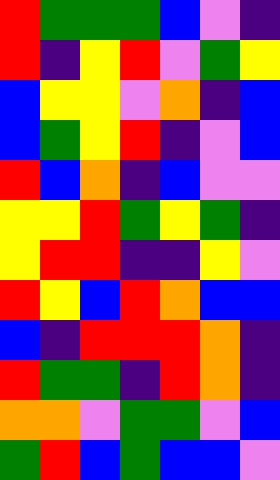[["red", "green", "green", "green", "blue", "violet", "indigo"], ["red", "indigo", "yellow", "red", "violet", "green", "yellow"], ["blue", "yellow", "yellow", "violet", "orange", "indigo", "blue"], ["blue", "green", "yellow", "red", "indigo", "violet", "blue"], ["red", "blue", "orange", "indigo", "blue", "violet", "violet"], ["yellow", "yellow", "red", "green", "yellow", "green", "indigo"], ["yellow", "red", "red", "indigo", "indigo", "yellow", "violet"], ["red", "yellow", "blue", "red", "orange", "blue", "blue"], ["blue", "indigo", "red", "red", "red", "orange", "indigo"], ["red", "green", "green", "indigo", "red", "orange", "indigo"], ["orange", "orange", "violet", "green", "green", "violet", "blue"], ["green", "red", "blue", "green", "blue", "blue", "violet"]]